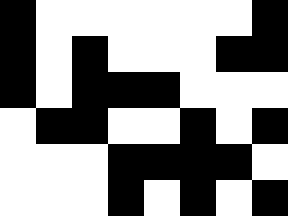[["black", "white", "white", "white", "white", "white", "white", "black"], ["black", "white", "black", "white", "white", "white", "black", "black"], ["black", "white", "black", "black", "black", "white", "white", "white"], ["white", "black", "black", "white", "white", "black", "white", "black"], ["white", "white", "white", "black", "black", "black", "black", "white"], ["white", "white", "white", "black", "white", "black", "white", "black"]]